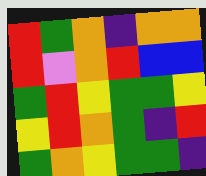[["red", "green", "orange", "indigo", "orange", "orange"], ["red", "violet", "orange", "red", "blue", "blue"], ["green", "red", "yellow", "green", "green", "yellow"], ["yellow", "red", "orange", "green", "indigo", "red"], ["green", "orange", "yellow", "green", "green", "indigo"]]